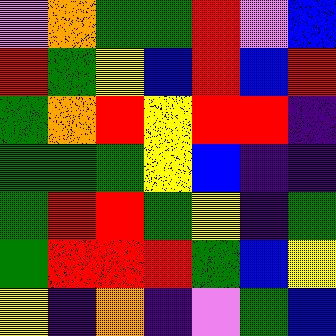[["violet", "orange", "green", "green", "red", "violet", "blue"], ["red", "green", "yellow", "blue", "red", "blue", "red"], ["green", "orange", "red", "yellow", "red", "red", "indigo"], ["green", "green", "green", "yellow", "blue", "indigo", "indigo"], ["green", "red", "red", "green", "yellow", "indigo", "green"], ["green", "red", "red", "red", "green", "blue", "yellow"], ["yellow", "indigo", "orange", "indigo", "violet", "green", "blue"]]